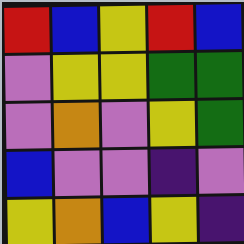[["red", "blue", "yellow", "red", "blue"], ["violet", "yellow", "yellow", "green", "green"], ["violet", "orange", "violet", "yellow", "green"], ["blue", "violet", "violet", "indigo", "violet"], ["yellow", "orange", "blue", "yellow", "indigo"]]